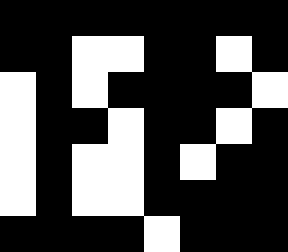[["black", "black", "black", "black", "black", "black", "black", "black"], ["black", "black", "white", "white", "black", "black", "white", "black"], ["white", "black", "white", "black", "black", "black", "black", "white"], ["white", "black", "black", "white", "black", "black", "white", "black"], ["white", "black", "white", "white", "black", "white", "black", "black"], ["white", "black", "white", "white", "black", "black", "black", "black"], ["black", "black", "black", "black", "white", "black", "black", "black"]]